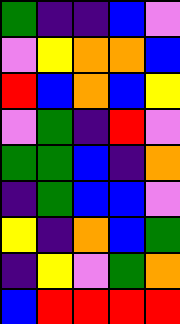[["green", "indigo", "indigo", "blue", "violet"], ["violet", "yellow", "orange", "orange", "blue"], ["red", "blue", "orange", "blue", "yellow"], ["violet", "green", "indigo", "red", "violet"], ["green", "green", "blue", "indigo", "orange"], ["indigo", "green", "blue", "blue", "violet"], ["yellow", "indigo", "orange", "blue", "green"], ["indigo", "yellow", "violet", "green", "orange"], ["blue", "red", "red", "red", "red"]]